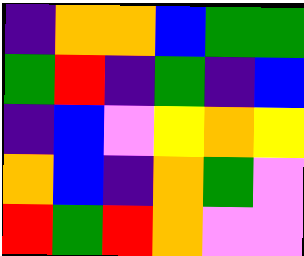[["indigo", "orange", "orange", "blue", "green", "green"], ["green", "red", "indigo", "green", "indigo", "blue"], ["indigo", "blue", "violet", "yellow", "orange", "yellow"], ["orange", "blue", "indigo", "orange", "green", "violet"], ["red", "green", "red", "orange", "violet", "violet"]]